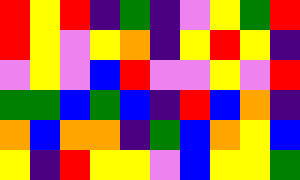[["red", "yellow", "red", "indigo", "green", "indigo", "violet", "yellow", "green", "red"], ["red", "yellow", "violet", "yellow", "orange", "indigo", "yellow", "red", "yellow", "indigo"], ["violet", "yellow", "violet", "blue", "red", "violet", "violet", "yellow", "violet", "red"], ["green", "green", "blue", "green", "blue", "indigo", "red", "blue", "orange", "indigo"], ["orange", "blue", "orange", "orange", "indigo", "green", "blue", "orange", "yellow", "blue"], ["yellow", "indigo", "red", "yellow", "yellow", "violet", "blue", "yellow", "yellow", "green"]]